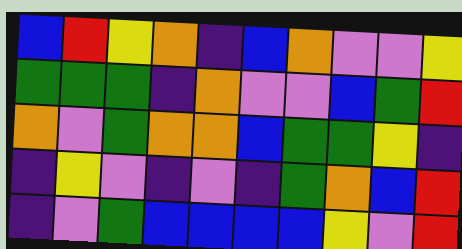[["blue", "red", "yellow", "orange", "indigo", "blue", "orange", "violet", "violet", "yellow"], ["green", "green", "green", "indigo", "orange", "violet", "violet", "blue", "green", "red"], ["orange", "violet", "green", "orange", "orange", "blue", "green", "green", "yellow", "indigo"], ["indigo", "yellow", "violet", "indigo", "violet", "indigo", "green", "orange", "blue", "red"], ["indigo", "violet", "green", "blue", "blue", "blue", "blue", "yellow", "violet", "red"]]